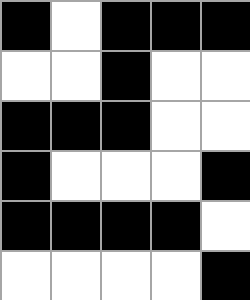[["black", "white", "black", "black", "black"], ["white", "white", "black", "white", "white"], ["black", "black", "black", "white", "white"], ["black", "white", "white", "white", "black"], ["black", "black", "black", "black", "white"], ["white", "white", "white", "white", "black"]]